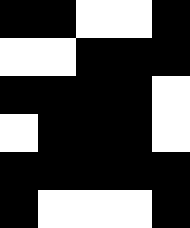[["black", "black", "white", "white", "black"], ["white", "white", "black", "black", "black"], ["black", "black", "black", "black", "white"], ["white", "black", "black", "black", "white"], ["black", "black", "black", "black", "black"], ["black", "white", "white", "white", "black"]]